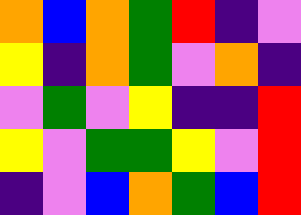[["orange", "blue", "orange", "green", "red", "indigo", "violet"], ["yellow", "indigo", "orange", "green", "violet", "orange", "indigo"], ["violet", "green", "violet", "yellow", "indigo", "indigo", "red"], ["yellow", "violet", "green", "green", "yellow", "violet", "red"], ["indigo", "violet", "blue", "orange", "green", "blue", "red"]]